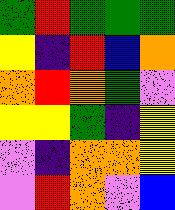[["green", "red", "green", "green", "green"], ["yellow", "indigo", "red", "blue", "orange"], ["orange", "red", "orange", "green", "violet"], ["yellow", "yellow", "green", "indigo", "yellow"], ["violet", "indigo", "orange", "orange", "yellow"], ["violet", "red", "orange", "violet", "blue"]]